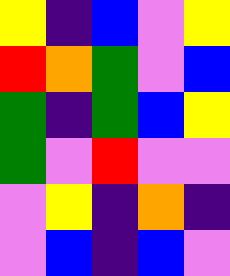[["yellow", "indigo", "blue", "violet", "yellow"], ["red", "orange", "green", "violet", "blue"], ["green", "indigo", "green", "blue", "yellow"], ["green", "violet", "red", "violet", "violet"], ["violet", "yellow", "indigo", "orange", "indigo"], ["violet", "blue", "indigo", "blue", "violet"]]